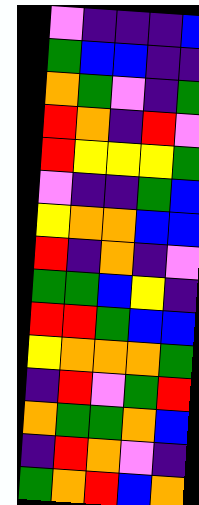[["violet", "indigo", "indigo", "indigo", "blue"], ["green", "blue", "blue", "indigo", "indigo"], ["orange", "green", "violet", "indigo", "green"], ["red", "orange", "indigo", "red", "violet"], ["red", "yellow", "yellow", "yellow", "green"], ["violet", "indigo", "indigo", "green", "blue"], ["yellow", "orange", "orange", "blue", "blue"], ["red", "indigo", "orange", "indigo", "violet"], ["green", "green", "blue", "yellow", "indigo"], ["red", "red", "green", "blue", "blue"], ["yellow", "orange", "orange", "orange", "green"], ["indigo", "red", "violet", "green", "red"], ["orange", "green", "green", "orange", "blue"], ["indigo", "red", "orange", "violet", "indigo"], ["green", "orange", "red", "blue", "orange"]]